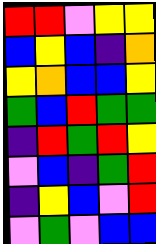[["red", "red", "violet", "yellow", "yellow"], ["blue", "yellow", "blue", "indigo", "orange"], ["yellow", "orange", "blue", "blue", "yellow"], ["green", "blue", "red", "green", "green"], ["indigo", "red", "green", "red", "yellow"], ["violet", "blue", "indigo", "green", "red"], ["indigo", "yellow", "blue", "violet", "red"], ["violet", "green", "violet", "blue", "blue"]]